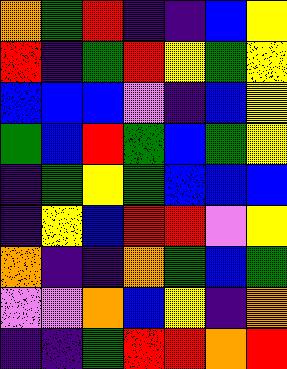[["orange", "green", "red", "indigo", "indigo", "blue", "yellow"], ["red", "indigo", "green", "red", "yellow", "green", "yellow"], ["blue", "blue", "blue", "violet", "indigo", "blue", "yellow"], ["green", "blue", "red", "green", "blue", "green", "yellow"], ["indigo", "green", "yellow", "green", "blue", "blue", "blue"], ["indigo", "yellow", "blue", "red", "red", "violet", "yellow"], ["orange", "indigo", "indigo", "orange", "green", "blue", "green"], ["violet", "violet", "orange", "blue", "yellow", "indigo", "orange"], ["indigo", "indigo", "green", "red", "red", "orange", "red"]]